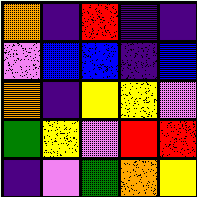[["orange", "indigo", "red", "indigo", "indigo"], ["violet", "blue", "blue", "indigo", "blue"], ["orange", "indigo", "yellow", "yellow", "violet"], ["green", "yellow", "violet", "red", "red"], ["indigo", "violet", "green", "orange", "yellow"]]